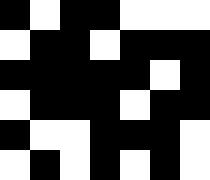[["black", "white", "black", "black", "white", "white", "white"], ["white", "black", "black", "white", "black", "black", "black"], ["black", "black", "black", "black", "black", "white", "black"], ["white", "black", "black", "black", "white", "black", "black"], ["black", "white", "white", "black", "black", "black", "white"], ["white", "black", "white", "black", "white", "black", "white"]]